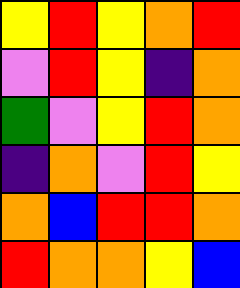[["yellow", "red", "yellow", "orange", "red"], ["violet", "red", "yellow", "indigo", "orange"], ["green", "violet", "yellow", "red", "orange"], ["indigo", "orange", "violet", "red", "yellow"], ["orange", "blue", "red", "red", "orange"], ["red", "orange", "orange", "yellow", "blue"]]